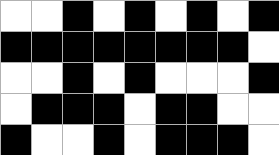[["white", "white", "black", "white", "black", "white", "black", "white", "black"], ["black", "black", "black", "black", "black", "black", "black", "black", "white"], ["white", "white", "black", "white", "black", "white", "white", "white", "black"], ["white", "black", "black", "black", "white", "black", "black", "white", "white"], ["black", "white", "white", "black", "white", "black", "black", "black", "white"]]